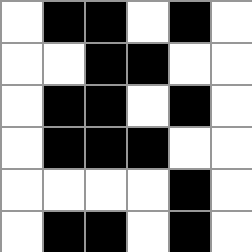[["white", "black", "black", "white", "black", "white"], ["white", "white", "black", "black", "white", "white"], ["white", "black", "black", "white", "black", "white"], ["white", "black", "black", "black", "white", "white"], ["white", "white", "white", "white", "black", "white"], ["white", "black", "black", "white", "black", "white"]]